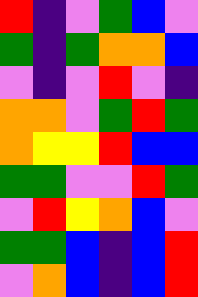[["red", "indigo", "violet", "green", "blue", "violet"], ["green", "indigo", "green", "orange", "orange", "blue"], ["violet", "indigo", "violet", "red", "violet", "indigo"], ["orange", "orange", "violet", "green", "red", "green"], ["orange", "yellow", "yellow", "red", "blue", "blue"], ["green", "green", "violet", "violet", "red", "green"], ["violet", "red", "yellow", "orange", "blue", "violet"], ["green", "green", "blue", "indigo", "blue", "red"], ["violet", "orange", "blue", "indigo", "blue", "red"]]